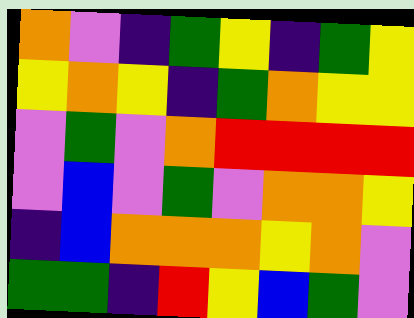[["orange", "violet", "indigo", "green", "yellow", "indigo", "green", "yellow"], ["yellow", "orange", "yellow", "indigo", "green", "orange", "yellow", "yellow"], ["violet", "green", "violet", "orange", "red", "red", "red", "red"], ["violet", "blue", "violet", "green", "violet", "orange", "orange", "yellow"], ["indigo", "blue", "orange", "orange", "orange", "yellow", "orange", "violet"], ["green", "green", "indigo", "red", "yellow", "blue", "green", "violet"]]